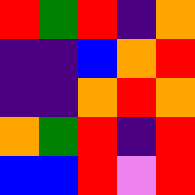[["red", "green", "red", "indigo", "orange"], ["indigo", "indigo", "blue", "orange", "red"], ["indigo", "indigo", "orange", "red", "orange"], ["orange", "green", "red", "indigo", "red"], ["blue", "blue", "red", "violet", "red"]]